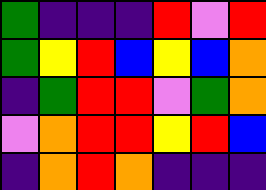[["green", "indigo", "indigo", "indigo", "red", "violet", "red"], ["green", "yellow", "red", "blue", "yellow", "blue", "orange"], ["indigo", "green", "red", "red", "violet", "green", "orange"], ["violet", "orange", "red", "red", "yellow", "red", "blue"], ["indigo", "orange", "red", "orange", "indigo", "indigo", "indigo"]]